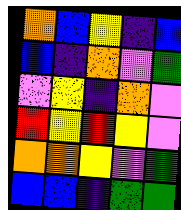[["orange", "blue", "yellow", "indigo", "blue"], ["blue", "indigo", "orange", "violet", "green"], ["violet", "yellow", "indigo", "orange", "violet"], ["red", "yellow", "red", "yellow", "violet"], ["orange", "orange", "yellow", "violet", "green"], ["blue", "blue", "indigo", "green", "green"]]